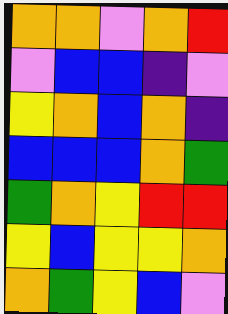[["orange", "orange", "violet", "orange", "red"], ["violet", "blue", "blue", "indigo", "violet"], ["yellow", "orange", "blue", "orange", "indigo"], ["blue", "blue", "blue", "orange", "green"], ["green", "orange", "yellow", "red", "red"], ["yellow", "blue", "yellow", "yellow", "orange"], ["orange", "green", "yellow", "blue", "violet"]]